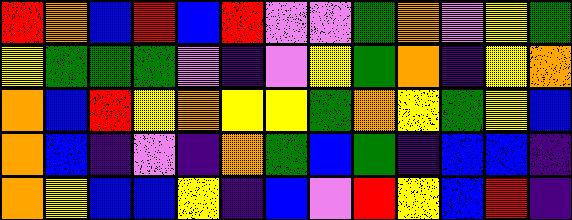[["red", "orange", "blue", "red", "blue", "red", "violet", "violet", "green", "orange", "violet", "yellow", "green"], ["yellow", "green", "green", "green", "violet", "indigo", "violet", "yellow", "green", "orange", "indigo", "yellow", "orange"], ["orange", "blue", "red", "yellow", "orange", "yellow", "yellow", "green", "orange", "yellow", "green", "yellow", "blue"], ["orange", "blue", "indigo", "violet", "indigo", "orange", "green", "blue", "green", "indigo", "blue", "blue", "indigo"], ["orange", "yellow", "blue", "blue", "yellow", "indigo", "blue", "violet", "red", "yellow", "blue", "red", "indigo"]]